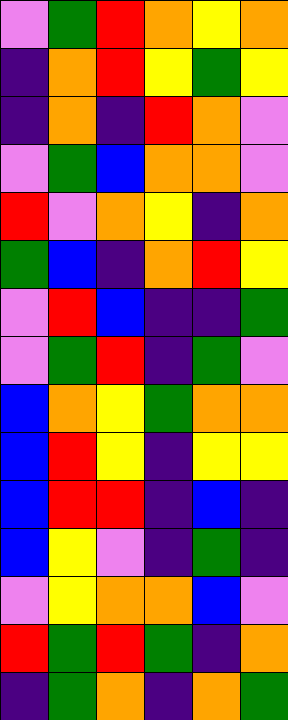[["violet", "green", "red", "orange", "yellow", "orange"], ["indigo", "orange", "red", "yellow", "green", "yellow"], ["indigo", "orange", "indigo", "red", "orange", "violet"], ["violet", "green", "blue", "orange", "orange", "violet"], ["red", "violet", "orange", "yellow", "indigo", "orange"], ["green", "blue", "indigo", "orange", "red", "yellow"], ["violet", "red", "blue", "indigo", "indigo", "green"], ["violet", "green", "red", "indigo", "green", "violet"], ["blue", "orange", "yellow", "green", "orange", "orange"], ["blue", "red", "yellow", "indigo", "yellow", "yellow"], ["blue", "red", "red", "indigo", "blue", "indigo"], ["blue", "yellow", "violet", "indigo", "green", "indigo"], ["violet", "yellow", "orange", "orange", "blue", "violet"], ["red", "green", "red", "green", "indigo", "orange"], ["indigo", "green", "orange", "indigo", "orange", "green"]]